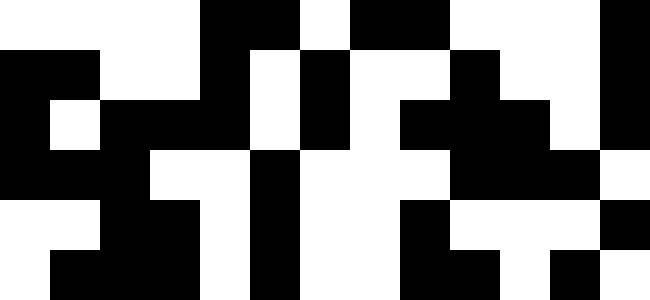[["white", "white", "white", "white", "black", "black", "white", "black", "black", "white", "white", "white", "black"], ["black", "black", "white", "white", "black", "white", "black", "white", "white", "black", "white", "white", "black"], ["black", "white", "black", "black", "black", "white", "black", "white", "black", "black", "black", "white", "black"], ["black", "black", "black", "white", "white", "black", "white", "white", "white", "black", "black", "black", "white"], ["white", "white", "black", "black", "white", "black", "white", "white", "black", "white", "white", "white", "black"], ["white", "black", "black", "black", "white", "black", "white", "white", "black", "black", "white", "black", "white"]]